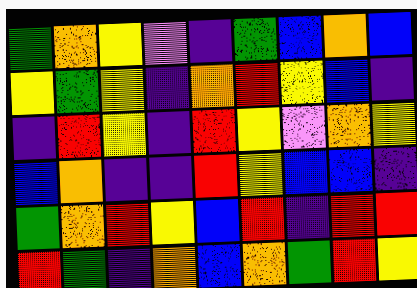[["green", "orange", "yellow", "violet", "indigo", "green", "blue", "orange", "blue"], ["yellow", "green", "yellow", "indigo", "orange", "red", "yellow", "blue", "indigo"], ["indigo", "red", "yellow", "indigo", "red", "yellow", "violet", "orange", "yellow"], ["blue", "orange", "indigo", "indigo", "red", "yellow", "blue", "blue", "indigo"], ["green", "orange", "red", "yellow", "blue", "red", "indigo", "red", "red"], ["red", "green", "indigo", "orange", "blue", "orange", "green", "red", "yellow"]]